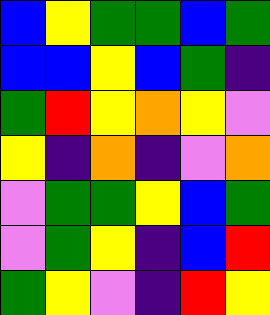[["blue", "yellow", "green", "green", "blue", "green"], ["blue", "blue", "yellow", "blue", "green", "indigo"], ["green", "red", "yellow", "orange", "yellow", "violet"], ["yellow", "indigo", "orange", "indigo", "violet", "orange"], ["violet", "green", "green", "yellow", "blue", "green"], ["violet", "green", "yellow", "indigo", "blue", "red"], ["green", "yellow", "violet", "indigo", "red", "yellow"]]